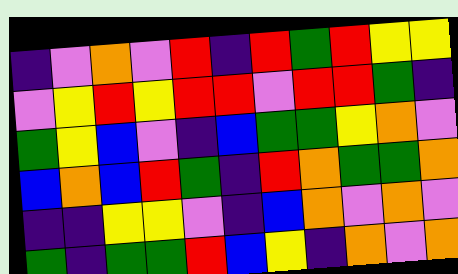[["indigo", "violet", "orange", "violet", "red", "indigo", "red", "green", "red", "yellow", "yellow"], ["violet", "yellow", "red", "yellow", "red", "red", "violet", "red", "red", "green", "indigo"], ["green", "yellow", "blue", "violet", "indigo", "blue", "green", "green", "yellow", "orange", "violet"], ["blue", "orange", "blue", "red", "green", "indigo", "red", "orange", "green", "green", "orange"], ["indigo", "indigo", "yellow", "yellow", "violet", "indigo", "blue", "orange", "violet", "orange", "violet"], ["green", "indigo", "green", "green", "red", "blue", "yellow", "indigo", "orange", "violet", "orange"]]